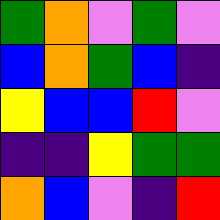[["green", "orange", "violet", "green", "violet"], ["blue", "orange", "green", "blue", "indigo"], ["yellow", "blue", "blue", "red", "violet"], ["indigo", "indigo", "yellow", "green", "green"], ["orange", "blue", "violet", "indigo", "red"]]